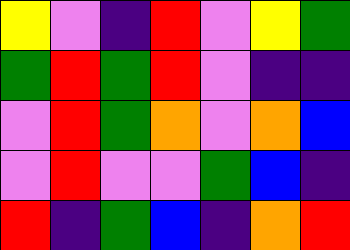[["yellow", "violet", "indigo", "red", "violet", "yellow", "green"], ["green", "red", "green", "red", "violet", "indigo", "indigo"], ["violet", "red", "green", "orange", "violet", "orange", "blue"], ["violet", "red", "violet", "violet", "green", "blue", "indigo"], ["red", "indigo", "green", "blue", "indigo", "orange", "red"]]